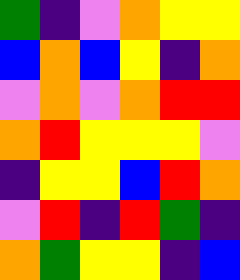[["green", "indigo", "violet", "orange", "yellow", "yellow"], ["blue", "orange", "blue", "yellow", "indigo", "orange"], ["violet", "orange", "violet", "orange", "red", "red"], ["orange", "red", "yellow", "yellow", "yellow", "violet"], ["indigo", "yellow", "yellow", "blue", "red", "orange"], ["violet", "red", "indigo", "red", "green", "indigo"], ["orange", "green", "yellow", "yellow", "indigo", "blue"]]